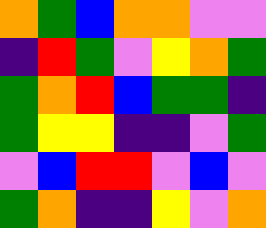[["orange", "green", "blue", "orange", "orange", "violet", "violet"], ["indigo", "red", "green", "violet", "yellow", "orange", "green"], ["green", "orange", "red", "blue", "green", "green", "indigo"], ["green", "yellow", "yellow", "indigo", "indigo", "violet", "green"], ["violet", "blue", "red", "red", "violet", "blue", "violet"], ["green", "orange", "indigo", "indigo", "yellow", "violet", "orange"]]